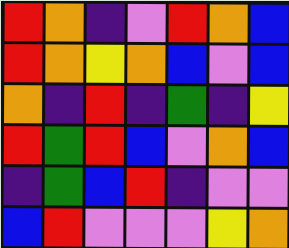[["red", "orange", "indigo", "violet", "red", "orange", "blue"], ["red", "orange", "yellow", "orange", "blue", "violet", "blue"], ["orange", "indigo", "red", "indigo", "green", "indigo", "yellow"], ["red", "green", "red", "blue", "violet", "orange", "blue"], ["indigo", "green", "blue", "red", "indigo", "violet", "violet"], ["blue", "red", "violet", "violet", "violet", "yellow", "orange"]]